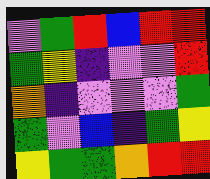[["violet", "green", "red", "blue", "red", "red"], ["green", "yellow", "indigo", "violet", "violet", "red"], ["orange", "indigo", "violet", "violet", "violet", "green"], ["green", "violet", "blue", "indigo", "green", "yellow"], ["yellow", "green", "green", "orange", "red", "red"]]